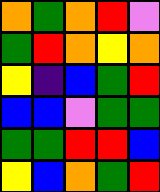[["orange", "green", "orange", "red", "violet"], ["green", "red", "orange", "yellow", "orange"], ["yellow", "indigo", "blue", "green", "red"], ["blue", "blue", "violet", "green", "green"], ["green", "green", "red", "red", "blue"], ["yellow", "blue", "orange", "green", "red"]]